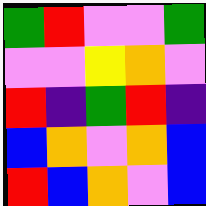[["green", "red", "violet", "violet", "green"], ["violet", "violet", "yellow", "orange", "violet"], ["red", "indigo", "green", "red", "indigo"], ["blue", "orange", "violet", "orange", "blue"], ["red", "blue", "orange", "violet", "blue"]]